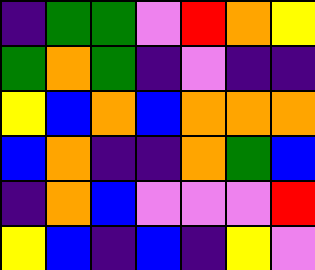[["indigo", "green", "green", "violet", "red", "orange", "yellow"], ["green", "orange", "green", "indigo", "violet", "indigo", "indigo"], ["yellow", "blue", "orange", "blue", "orange", "orange", "orange"], ["blue", "orange", "indigo", "indigo", "orange", "green", "blue"], ["indigo", "orange", "blue", "violet", "violet", "violet", "red"], ["yellow", "blue", "indigo", "blue", "indigo", "yellow", "violet"]]